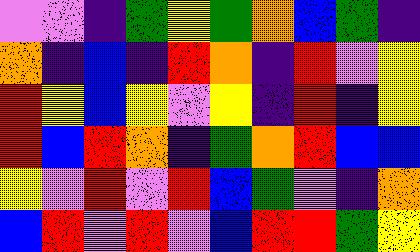[["violet", "violet", "indigo", "green", "yellow", "green", "orange", "blue", "green", "indigo"], ["orange", "indigo", "blue", "indigo", "red", "orange", "indigo", "red", "violet", "yellow"], ["red", "yellow", "blue", "yellow", "violet", "yellow", "indigo", "red", "indigo", "yellow"], ["red", "blue", "red", "orange", "indigo", "green", "orange", "red", "blue", "blue"], ["yellow", "violet", "red", "violet", "red", "blue", "green", "violet", "indigo", "orange"], ["blue", "red", "violet", "red", "violet", "blue", "red", "red", "green", "yellow"]]